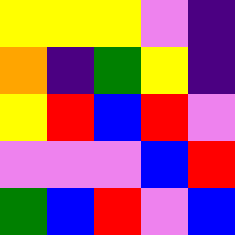[["yellow", "yellow", "yellow", "violet", "indigo"], ["orange", "indigo", "green", "yellow", "indigo"], ["yellow", "red", "blue", "red", "violet"], ["violet", "violet", "violet", "blue", "red"], ["green", "blue", "red", "violet", "blue"]]